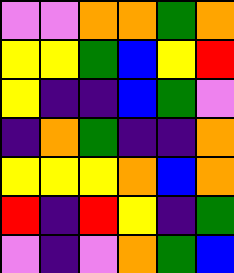[["violet", "violet", "orange", "orange", "green", "orange"], ["yellow", "yellow", "green", "blue", "yellow", "red"], ["yellow", "indigo", "indigo", "blue", "green", "violet"], ["indigo", "orange", "green", "indigo", "indigo", "orange"], ["yellow", "yellow", "yellow", "orange", "blue", "orange"], ["red", "indigo", "red", "yellow", "indigo", "green"], ["violet", "indigo", "violet", "orange", "green", "blue"]]